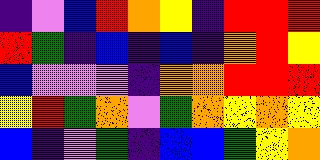[["indigo", "violet", "blue", "red", "orange", "yellow", "indigo", "red", "red", "red"], ["red", "green", "indigo", "blue", "indigo", "blue", "indigo", "orange", "red", "yellow"], ["blue", "violet", "violet", "violet", "indigo", "orange", "orange", "red", "red", "red"], ["yellow", "red", "green", "orange", "violet", "green", "orange", "yellow", "orange", "yellow"], ["blue", "indigo", "violet", "green", "indigo", "blue", "blue", "green", "yellow", "orange"]]